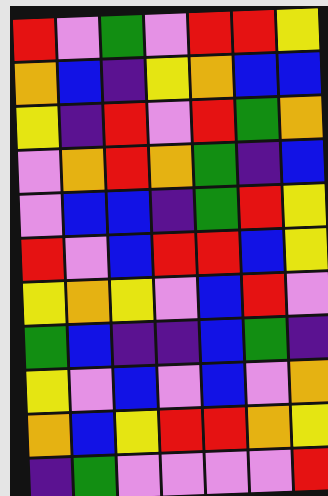[["red", "violet", "green", "violet", "red", "red", "yellow"], ["orange", "blue", "indigo", "yellow", "orange", "blue", "blue"], ["yellow", "indigo", "red", "violet", "red", "green", "orange"], ["violet", "orange", "red", "orange", "green", "indigo", "blue"], ["violet", "blue", "blue", "indigo", "green", "red", "yellow"], ["red", "violet", "blue", "red", "red", "blue", "yellow"], ["yellow", "orange", "yellow", "violet", "blue", "red", "violet"], ["green", "blue", "indigo", "indigo", "blue", "green", "indigo"], ["yellow", "violet", "blue", "violet", "blue", "violet", "orange"], ["orange", "blue", "yellow", "red", "red", "orange", "yellow"], ["indigo", "green", "violet", "violet", "violet", "violet", "red"]]